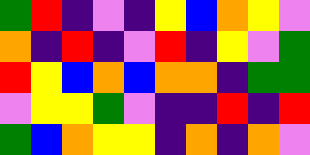[["green", "red", "indigo", "violet", "indigo", "yellow", "blue", "orange", "yellow", "violet"], ["orange", "indigo", "red", "indigo", "violet", "red", "indigo", "yellow", "violet", "green"], ["red", "yellow", "blue", "orange", "blue", "orange", "orange", "indigo", "green", "green"], ["violet", "yellow", "yellow", "green", "violet", "indigo", "indigo", "red", "indigo", "red"], ["green", "blue", "orange", "yellow", "yellow", "indigo", "orange", "indigo", "orange", "violet"]]